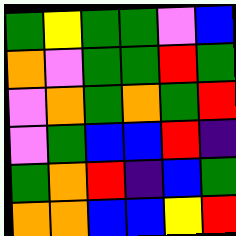[["green", "yellow", "green", "green", "violet", "blue"], ["orange", "violet", "green", "green", "red", "green"], ["violet", "orange", "green", "orange", "green", "red"], ["violet", "green", "blue", "blue", "red", "indigo"], ["green", "orange", "red", "indigo", "blue", "green"], ["orange", "orange", "blue", "blue", "yellow", "red"]]